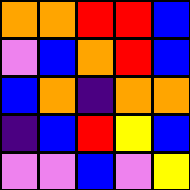[["orange", "orange", "red", "red", "blue"], ["violet", "blue", "orange", "red", "blue"], ["blue", "orange", "indigo", "orange", "orange"], ["indigo", "blue", "red", "yellow", "blue"], ["violet", "violet", "blue", "violet", "yellow"]]